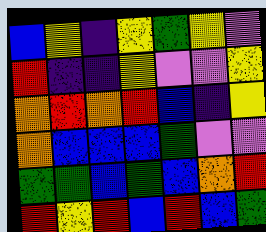[["blue", "yellow", "indigo", "yellow", "green", "yellow", "violet"], ["red", "indigo", "indigo", "yellow", "violet", "violet", "yellow"], ["orange", "red", "orange", "red", "blue", "indigo", "yellow"], ["orange", "blue", "blue", "blue", "green", "violet", "violet"], ["green", "green", "blue", "green", "blue", "orange", "red"], ["red", "yellow", "red", "blue", "red", "blue", "green"]]